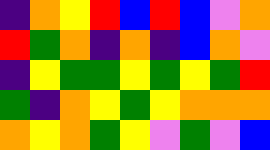[["indigo", "orange", "yellow", "red", "blue", "red", "blue", "violet", "orange"], ["red", "green", "orange", "indigo", "orange", "indigo", "blue", "orange", "violet"], ["indigo", "yellow", "green", "green", "yellow", "green", "yellow", "green", "red"], ["green", "indigo", "orange", "yellow", "green", "yellow", "orange", "orange", "orange"], ["orange", "yellow", "orange", "green", "yellow", "violet", "green", "violet", "blue"]]